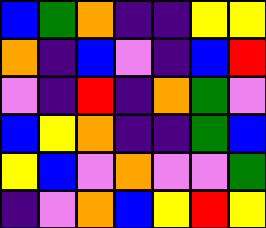[["blue", "green", "orange", "indigo", "indigo", "yellow", "yellow"], ["orange", "indigo", "blue", "violet", "indigo", "blue", "red"], ["violet", "indigo", "red", "indigo", "orange", "green", "violet"], ["blue", "yellow", "orange", "indigo", "indigo", "green", "blue"], ["yellow", "blue", "violet", "orange", "violet", "violet", "green"], ["indigo", "violet", "orange", "blue", "yellow", "red", "yellow"]]